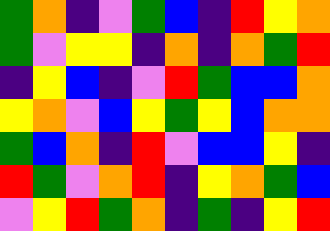[["green", "orange", "indigo", "violet", "green", "blue", "indigo", "red", "yellow", "orange"], ["green", "violet", "yellow", "yellow", "indigo", "orange", "indigo", "orange", "green", "red"], ["indigo", "yellow", "blue", "indigo", "violet", "red", "green", "blue", "blue", "orange"], ["yellow", "orange", "violet", "blue", "yellow", "green", "yellow", "blue", "orange", "orange"], ["green", "blue", "orange", "indigo", "red", "violet", "blue", "blue", "yellow", "indigo"], ["red", "green", "violet", "orange", "red", "indigo", "yellow", "orange", "green", "blue"], ["violet", "yellow", "red", "green", "orange", "indigo", "green", "indigo", "yellow", "red"]]